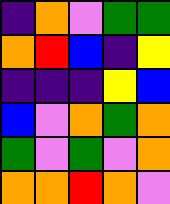[["indigo", "orange", "violet", "green", "green"], ["orange", "red", "blue", "indigo", "yellow"], ["indigo", "indigo", "indigo", "yellow", "blue"], ["blue", "violet", "orange", "green", "orange"], ["green", "violet", "green", "violet", "orange"], ["orange", "orange", "red", "orange", "violet"]]